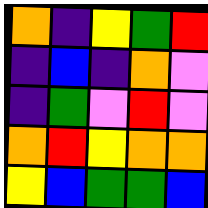[["orange", "indigo", "yellow", "green", "red"], ["indigo", "blue", "indigo", "orange", "violet"], ["indigo", "green", "violet", "red", "violet"], ["orange", "red", "yellow", "orange", "orange"], ["yellow", "blue", "green", "green", "blue"]]